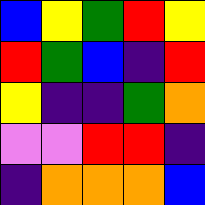[["blue", "yellow", "green", "red", "yellow"], ["red", "green", "blue", "indigo", "red"], ["yellow", "indigo", "indigo", "green", "orange"], ["violet", "violet", "red", "red", "indigo"], ["indigo", "orange", "orange", "orange", "blue"]]